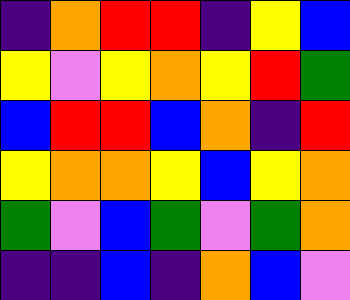[["indigo", "orange", "red", "red", "indigo", "yellow", "blue"], ["yellow", "violet", "yellow", "orange", "yellow", "red", "green"], ["blue", "red", "red", "blue", "orange", "indigo", "red"], ["yellow", "orange", "orange", "yellow", "blue", "yellow", "orange"], ["green", "violet", "blue", "green", "violet", "green", "orange"], ["indigo", "indigo", "blue", "indigo", "orange", "blue", "violet"]]